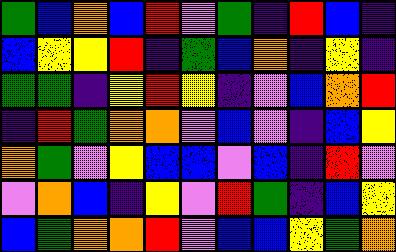[["green", "blue", "orange", "blue", "red", "violet", "green", "indigo", "red", "blue", "indigo"], ["blue", "yellow", "yellow", "red", "indigo", "green", "blue", "orange", "indigo", "yellow", "indigo"], ["green", "green", "indigo", "yellow", "red", "yellow", "indigo", "violet", "blue", "orange", "red"], ["indigo", "red", "green", "orange", "orange", "violet", "blue", "violet", "indigo", "blue", "yellow"], ["orange", "green", "violet", "yellow", "blue", "blue", "violet", "blue", "indigo", "red", "violet"], ["violet", "orange", "blue", "indigo", "yellow", "violet", "red", "green", "indigo", "blue", "yellow"], ["blue", "green", "orange", "orange", "red", "violet", "blue", "blue", "yellow", "green", "orange"]]